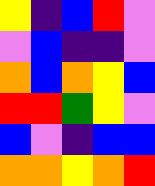[["yellow", "indigo", "blue", "red", "violet"], ["violet", "blue", "indigo", "indigo", "violet"], ["orange", "blue", "orange", "yellow", "blue"], ["red", "red", "green", "yellow", "violet"], ["blue", "violet", "indigo", "blue", "blue"], ["orange", "orange", "yellow", "orange", "red"]]